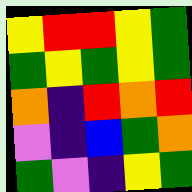[["yellow", "red", "red", "yellow", "green"], ["green", "yellow", "green", "yellow", "green"], ["orange", "indigo", "red", "orange", "red"], ["violet", "indigo", "blue", "green", "orange"], ["green", "violet", "indigo", "yellow", "green"]]